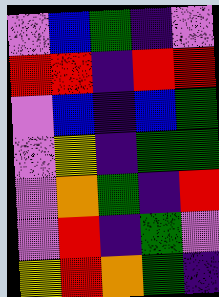[["violet", "blue", "green", "indigo", "violet"], ["red", "red", "indigo", "red", "red"], ["violet", "blue", "indigo", "blue", "green"], ["violet", "yellow", "indigo", "green", "green"], ["violet", "orange", "green", "indigo", "red"], ["violet", "red", "indigo", "green", "violet"], ["yellow", "red", "orange", "green", "indigo"]]